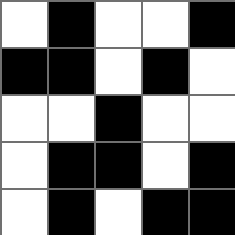[["white", "black", "white", "white", "black"], ["black", "black", "white", "black", "white"], ["white", "white", "black", "white", "white"], ["white", "black", "black", "white", "black"], ["white", "black", "white", "black", "black"]]